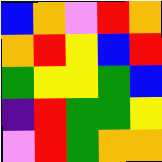[["blue", "orange", "violet", "red", "orange"], ["orange", "red", "yellow", "blue", "red"], ["green", "yellow", "yellow", "green", "blue"], ["indigo", "red", "green", "green", "yellow"], ["violet", "red", "green", "orange", "orange"]]